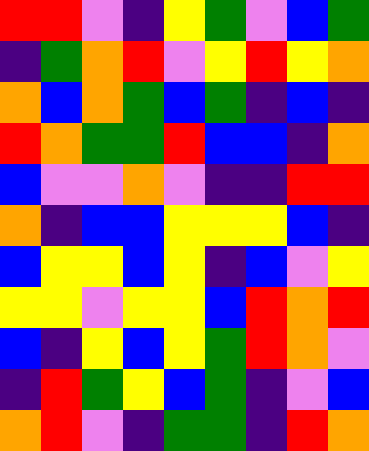[["red", "red", "violet", "indigo", "yellow", "green", "violet", "blue", "green"], ["indigo", "green", "orange", "red", "violet", "yellow", "red", "yellow", "orange"], ["orange", "blue", "orange", "green", "blue", "green", "indigo", "blue", "indigo"], ["red", "orange", "green", "green", "red", "blue", "blue", "indigo", "orange"], ["blue", "violet", "violet", "orange", "violet", "indigo", "indigo", "red", "red"], ["orange", "indigo", "blue", "blue", "yellow", "yellow", "yellow", "blue", "indigo"], ["blue", "yellow", "yellow", "blue", "yellow", "indigo", "blue", "violet", "yellow"], ["yellow", "yellow", "violet", "yellow", "yellow", "blue", "red", "orange", "red"], ["blue", "indigo", "yellow", "blue", "yellow", "green", "red", "orange", "violet"], ["indigo", "red", "green", "yellow", "blue", "green", "indigo", "violet", "blue"], ["orange", "red", "violet", "indigo", "green", "green", "indigo", "red", "orange"]]